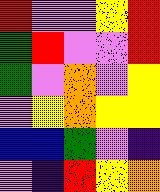[["red", "violet", "violet", "yellow", "red"], ["green", "red", "violet", "violet", "red"], ["green", "violet", "orange", "violet", "yellow"], ["violet", "yellow", "orange", "yellow", "yellow"], ["blue", "blue", "green", "violet", "indigo"], ["violet", "indigo", "red", "yellow", "orange"]]